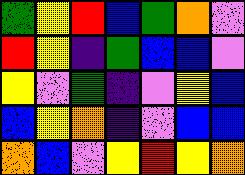[["green", "yellow", "red", "blue", "green", "orange", "violet"], ["red", "yellow", "indigo", "green", "blue", "blue", "violet"], ["yellow", "violet", "green", "indigo", "violet", "yellow", "blue"], ["blue", "yellow", "orange", "indigo", "violet", "blue", "blue"], ["orange", "blue", "violet", "yellow", "red", "yellow", "orange"]]